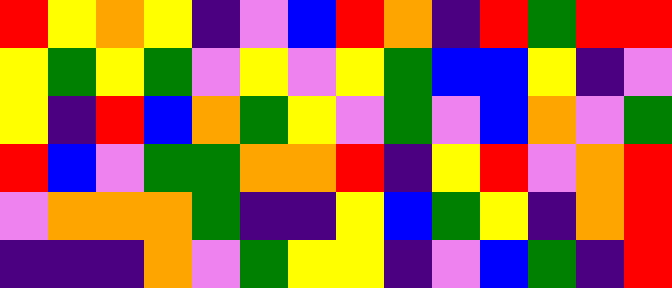[["red", "yellow", "orange", "yellow", "indigo", "violet", "blue", "red", "orange", "indigo", "red", "green", "red", "red"], ["yellow", "green", "yellow", "green", "violet", "yellow", "violet", "yellow", "green", "blue", "blue", "yellow", "indigo", "violet"], ["yellow", "indigo", "red", "blue", "orange", "green", "yellow", "violet", "green", "violet", "blue", "orange", "violet", "green"], ["red", "blue", "violet", "green", "green", "orange", "orange", "red", "indigo", "yellow", "red", "violet", "orange", "red"], ["violet", "orange", "orange", "orange", "green", "indigo", "indigo", "yellow", "blue", "green", "yellow", "indigo", "orange", "red"], ["indigo", "indigo", "indigo", "orange", "violet", "green", "yellow", "yellow", "indigo", "violet", "blue", "green", "indigo", "red"]]